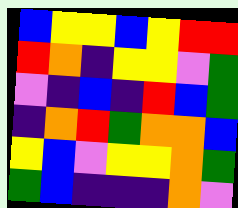[["blue", "yellow", "yellow", "blue", "yellow", "red", "red"], ["red", "orange", "indigo", "yellow", "yellow", "violet", "green"], ["violet", "indigo", "blue", "indigo", "red", "blue", "green"], ["indigo", "orange", "red", "green", "orange", "orange", "blue"], ["yellow", "blue", "violet", "yellow", "yellow", "orange", "green"], ["green", "blue", "indigo", "indigo", "indigo", "orange", "violet"]]